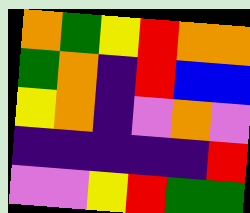[["orange", "green", "yellow", "red", "orange", "orange"], ["green", "orange", "indigo", "red", "blue", "blue"], ["yellow", "orange", "indigo", "violet", "orange", "violet"], ["indigo", "indigo", "indigo", "indigo", "indigo", "red"], ["violet", "violet", "yellow", "red", "green", "green"]]